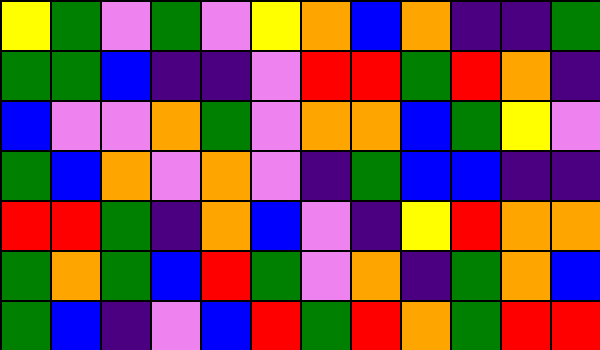[["yellow", "green", "violet", "green", "violet", "yellow", "orange", "blue", "orange", "indigo", "indigo", "green"], ["green", "green", "blue", "indigo", "indigo", "violet", "red", "red", "green", "red", "orange", "indigo"], ["blue", "violet", "violet", "orange", "green", "violet", "orange", "orange", "blue", "green", "yellow", "violet"], ["green", "blue", "orange", "violet", "orange", "violet", "indigo", "green", "blue", "blue", "indigo", "indigo"], ["red", "red", "green", "indigo", "orange", "blue", "violet", "indigo", "yellow", "red", "orange", "orange"], ["green", "orange", "green", "blue", "red", "green", "violet", "orange", "indigo", "green", "orange", "blue"], ["green", "blue", "indigo", "violet", "blue", "red", "green", "red", "orange", "green", "red", "red"]]